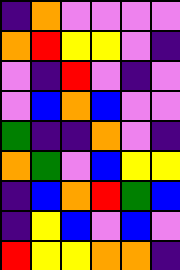[["indigo", "orange", "violet", "violet", "violet", "violet"], ["orange", "red", "yellow", "yellow", "violet", "indigo"], ["violet", "indigo", "red", "violet", "indigo", "violet"], ["violet", "blue", "orange", "blue", "violet", "violet"], ["green", "indigo", "indigo", "orange", "violet", "indigo"], ["orange", "green", "violet", "blue", "yellow", "yellow"], ["indigo", "blue", "orange", "red", "green", "blue"], ["indigo", "yellow", "blue", "violet", "blue", "violet"], ["red", "yellow", "yellow", "orange", "orange", "indigo"]]